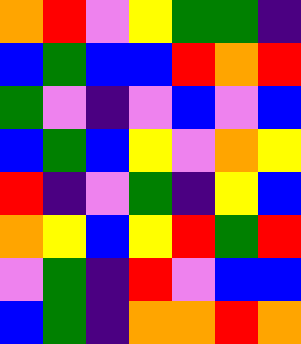[["orange", "red", "violet", "yellow", "green", "green", "indigo"], ["blue", "green", "blue", "blue", "red", "orange", "red"], ["green", "violet", "indigo", "violet", "blue", "violet", "blue"], ["blue", "green", "blue", "yellow", "violet", "orange", "yellow"], ["red", "indigo", "violet", "green", "indigo", "yellow", "blue"], ["orange", "yellow", "blue", "yellow", "red", "green", "red"], ["violet", "green", "indigo", "red", "violet", "blue", "blue"], ["blue", "green", "indigo", "orange", "orange", "red", "orange"]]